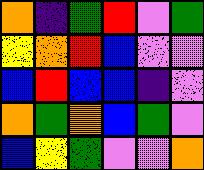[["orange", "indigo", "green", "red", "violet", "green"], ["yellow", "orange", "red", "blue", "violet", "violet"], ["blue", "red", "blue", "blue", "indigo", "violet"], ["orange", "green", "orange", "blue", "green", "violet"], ["blue", "yellow", "green", "violet", "violet", "orange"]]